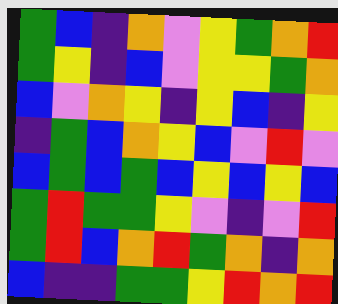[["green", "blue", "indigo", "orange", "violet", "yellow", "green", "orange", "red"], ["green", "yellow", "indigo", "blue", "violet", "yellow", "yellow", "green", "orange"], ["blue", "violet", "orange", "yellow", "indigo", "yellow", "blue", "indigo", "yellow"], ["indigo", "green", "blue", "orange", "yellow", "blue", "violet", "red", "violet"], ["blue", "green", "blue", "green", "blue", "yellow", "blue", "yellow", "blue"], ["green", "red", "green", "green", "yellow", "violet", "indigo", "violet", "red"], ["green", "red", "blue", "orange", "red", "green", "orange", "indigo", "orange"], ["blue", "indigo", "indigo", "green", "green", "yellow", "red", "orange", "red"]]